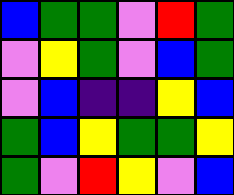[["blue", "green", "green", "violet", "red", "green"], ["violet", "yellow", "green", "violet", "blue", "green"], ["violet", "blue", "indigo", "indigo", "yellow", "blue"], ["green", "blue", "yellow", "green", "green", "yellow"], ["green", "violet", "red", "yellow", "violet", "blue"]]